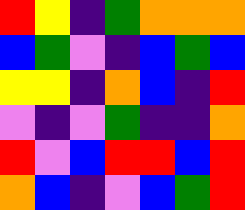[["red", "yellow", "indigo", "green", "orange", "orange", "orange"], ["blue", "green", "violet", "indigo", "blue", "green", "blue"], ["yellow", "yellow", "indigo", "orange", "blue", "indigo", "red"], ["violet", "indigo", "violet", "green", "indigo", "indigo", "orange"], ["red", "violet", "blue", "red", "red", "blue", "red"], ["orange", "blue", "indigo", "violet", "blue", "green", "red"]]